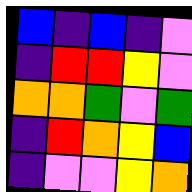[["blue", "indigo", "blue", "indigo", "violet"], ["indigo", "red", "red", "yellow", "violet"], ["orange", "orange", "green", "violet", "green"], ["indigo", "red", "orange", "yellow", "blue"], ["indigo", "violet", "violet", "yellow", "orange"]]